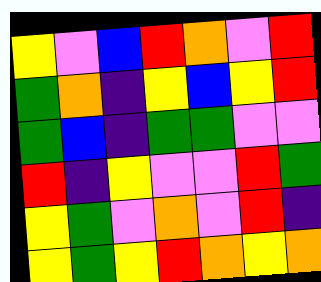[["yellow", "violet", "blue", "red", "orange", "violet", "red"], ["green", "orange", "indigo", "yellow", "blue", "yellow", "red"], ["green", "blue", "indigo", "green", "green", "violet", "violet"], ["red", "indigo", "yellow", "violet", "violet", "red", "green"], ["yellow", "green", "violet", "orange", "violet", "red", "indigo"], ["yellow", "green", "yellow", "red", "orange", "yellow", "orange"]]